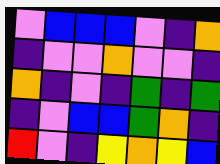[["violet", "blue", "blue", "blue", "violet", "indigo", "orange"], ["indigo", "violet", "violet", "orange", "violet", "violet", "indigo"], ["orange", "indigo", "violet", "indigo", "green", "indigo", "green"], ["indigo", "violet", "blue", "blue", "green", "orange", "indigo"], ["red", "violet", "indigo", "yellow", "orange", "yellow", "blue"]]